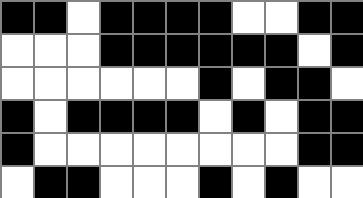[["black", "black", "white", "black", "black", "black", "black", "white", "white", "black", "black"], ["white", "white", "white", "black", "black", "black", "black", "black", "black", "white", "black"], ["white", "white", "white", "white", "white", "white", "black", "white", "black", "black", "white"], ["black", "white", "black", "black", "black", "black", "white", "black", "white", "black", "black"], ["black", "white", "white", "white", "white", "white", "white", "white", "white", "black", "black"], ["white", "black", "black", "white", "white", "white", "black", "white", "black", "white", "white"]]